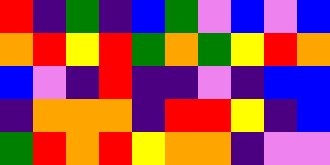[["red", "indigo", "green", "indigo", "blue", "green", "violet", "blue", "violet", "blue"], ["orange", "red", "yellow", "red", "green", "orange", "green", "yellow", "red", "orange"], ["blue", "violet", "indigo", "red", "indigo", "indigo", "violet", "indigo", "blue", "blue"], ["indigo", "orange", "orange", "orange", "indigo", "red", "red", "yellow", "indigo", "blue"], ["green", "red", "orange", "red", "yellow", "orange", "orange", "indigo", "violet", "violet"]]